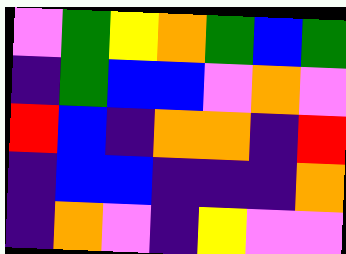[["violet", "green", "yellow", "orange", "green", "blue", "green"], ["indigo", "green", "blue", "blue", "violet", "orange", "violet"], ["red", "blue", "indigo", "orange", "orange", "indigo", "red"], ["indigo", "blue", "blue", "indigo", "indigo", "indigo", "orange"], ["indigo", "orange", "violet", "indigo", "yellow", "violet", "violet"]]